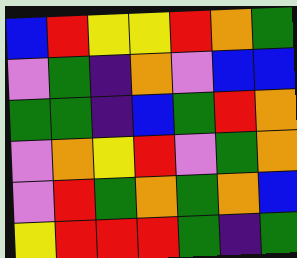[["blue", "red", "yellow", "yellow", "red", "orange", "green"], ["violet", "green", "indigo", "orange", "violet", "blue", "blue"], ["green", "green", "indigo", "blue", "green", "red", "orange"], ["violet", "orange", "yellow", "red", "violet", "green", "orange"], ["violet", "red", "green", "orange", "green", "orange", "blue"], ["yellow", "red", "red", "red", "green", "indigo", "green"]]